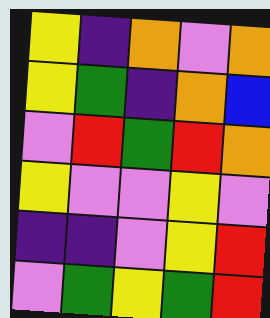[["yellow", "indigo", "orange", "violet", "orange"], ["yellow", "green", "indigo", "orange", "blue"], ["violet", "red", "green", "red", "orange"], ["yellow", "violet", "violet", "yellow", "violet"], ["indigo", "indigo", "violet", "yellow", "red"], ["violet", "green", "yellow", "green", "red"]]